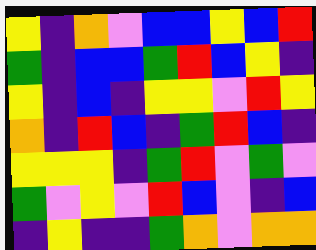[["yellow", "indigo", "orange", "violet", "blue", "blue", "yellow", "blue", "red"], ["green", "indigo", "blue", "blue", "green", "red", "blue", "yellow", "indigo"], ["yellow", "indigo", "blue", "indigo", "yellow", "yellow", "violet", "red", "yellow"], ["orange", "indigo", "red", "blue", "indigo", "green", "red", "blue", "indigo"], ["yellow", "yellow", "yellow", "indigo", "green", "red", "violet", "green", "violet"], ["green", "violet", "yellow", "violet", "red", "blue", "violet", "indigo", "blue"], ["indigo", "yellow", "indigo", "indigo", "green", "orange", "violet", "orange", "orange"]]